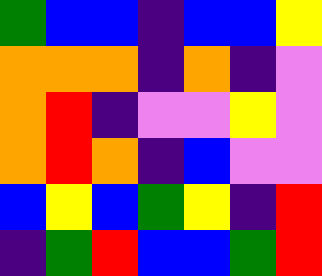[["green", "blue", "blue", "indigo", "blue", "blue", "yellow"], ["orange", "orange", "orange", "indigo", "orange", "indigo", "violet"], ["orange", "red", "indigo", "violet", "violet", "yellow", "violet"], ["orange", "red", "orange", "indigo", "blue", "violet", "violet"], ["blue", "yellow", "blue", "green", "yellow", "indigo", "red"], ["indigo", "green", "red", "blue", "blue", "green", "red"]]